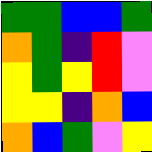[["green", "green", "blue", "blue", "green"], ["orange", "green", "indigo", "red", "violet"], ["yellow", "green", "yellow", "red", "violet"], ["yellow", "yellow", "indigo", "orange", "blue"], ["orange", "blue", "green", "violet", "yellow"]]